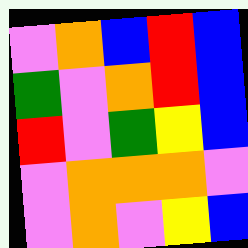[["violet", "orange", "blue", "red", "blue"], ["green", "violet", "orange", "red", "blue"], ["red", "violet", "green", "yellow", "blue"], ["violet", "orange", "orange", "orange", "violet"], ["violet", "orange", "violet", "yellow", "blue"]]